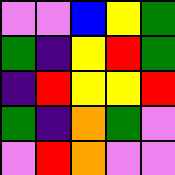[["violet", "violet", "blue", "yellow", "green"], ["green", "indigo", "yellow", "red", "green"], ["indigo", "red", "yellow", "yellow", "red"], ["green", "indigo", "orange", "green", "violet"], ["violet", "red", "orange", "violet", "violet"]]